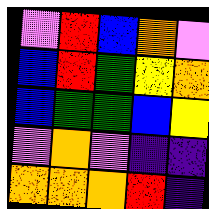[["violet", "red", "blue", "orange", "violet"], ["blue", "red", "green", "yellow", "orange"], ["blue", "green", "green", "blue", "yellow"], ["violet", "orange", "violet", "indigo", "indigo"], ["orange", "orange", "orange", "red", "indigo"]]